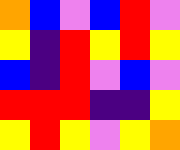[["orange", "blue", "violet", "blue", "red", "violet"], ["yellow", "indigo", "red", "yellow", "red", "yellow"], ["blue", "indigo", "red", "violet", "blue", "violet"], ["red", "red", "red", "indigo", "indigo", "yellow"], ["yellow", "red", "yellow", "violet", "yellow", "orange"]]